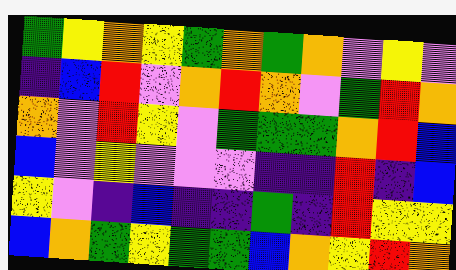[["green", "yellow", "orange", "yellow", "green", "orange", "green", "orange", "violet", "yellow", "violet"], ["indigo", "blue", "red", "violet", "orange", "red", "orange", "violet", "green", "red", "orange"], ["orange", "violet", "red", "yellow", "violet", "green", "green", "green", "orange", "red", "blue"], ["blue", "violet", "yellow", "violet", "violet", "violet", "indigo", "indigo", "red", "indigo", "blue"], ["yellow", "violet", "indigo", "blue", "indigo", "indigo", "green", "indigo", "red", "yellow", "yellow"], ["blue", "orange", "green", "yellow", "green", "green", "blue", "orange", "yellow", "red", "orange"]]